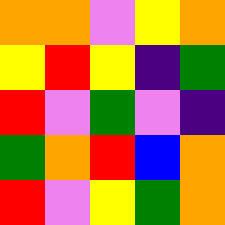[["orange", "orange", "violet", "yellow", "orange"], ["yellow", "red", "yellow", "indigo", "green"], ["red", "violet", "green", "violet", "indigo"], ["green", "orange", "red", "blue", "orange"], ["red", "violet", "yellow", "green", "orange"]]